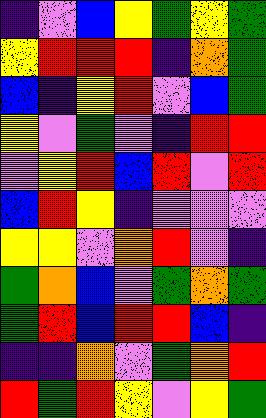[["indigo", "violet", "blue", "yellow", "green", "yellow", "green"], ["yellow", "red", "red", "red", "indigo", "orange", "green"], ["blue", "indigo", "yellow", "red", "violet", "blue", "green"], ["yellow", "violet", "green", "violet", "indigo", "red", "red"], ["violet", "yellow", "red", "blue", "red", "violet", "red"], ["blue", "red", "yellow", "indigo", "violet", "violet", "violet"], ["yellow", "yellow", "violet", "orange", "red", "violet", "indigo"], ["green", "orange", "blue", "violet", "green", "orange", "green"], ["green", "red", "blue", "red", "red", "blue", "indigo"], ["indigo", "indigo", "orange", "violet", "green", "orange", "red"], ["red", "green", "red", "yellow", "violet", "yellow", "green"]]